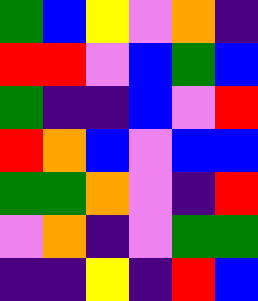[["green", "blue", "yellow", "violet", "orange", "indigo"], ["red", "red", "violet", "blue", "green", "blue"], ["green", "indigo", "indigo", "blue", "violet", "red"], ["red", "orange", "blue", "violet", "blue", "blue"], ["green", "green", "orange", "violet", "indigo", "red"], ["violet", "orange", "indigo", "violet", "green", "green"], ["indigo", "indigo", "yellow", "indigo", "red", "blue"]]